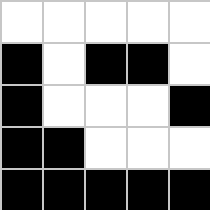[["white", "white", "white", "white", "white"], ["black", "white", "black", "black", "white"], ["black", "white", "white", "white", "black"], ["black", "black", "white", "white", "white"], ["black", "black", "black", "black", "black"]]